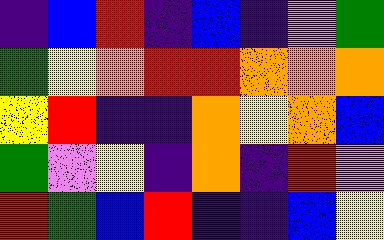[["indigo", "blue", "red", "indigo", "blue", "indigo", "violet", "green"], ["green", "yellow", "orange", "red", "red", "orange", "orange", "orange"], ["yellow", "red", "indigo", "indigo", "orange", "yellow", "orange", "blue"], ["green", "violet", "yellow", "indigo", "orange", "indigo", "red", "violet"], ["red", "green", "blue", "red", "indigo", "indigo", "blue", "yellow"]]